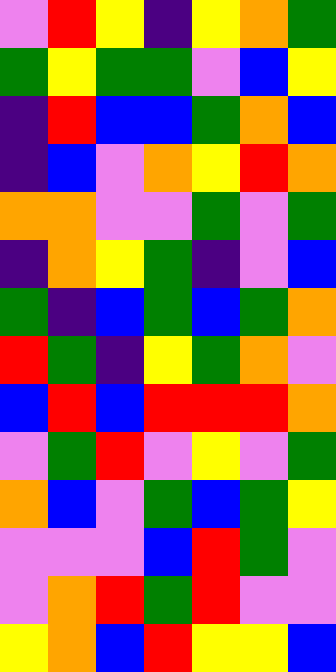[["violet", "red", "yellow", "indigo", "yellow", "orange", "green"], ["green", "yellow", "green", "green", "violet", "blue", "yellow"], ["indigo", "red", "blue", "blue", "green", "orange", "blue"], ["indigo", "blue", "violet", "orange", "yellow", "red", "orange"], ["orange", "orange", "violet", "violet", "green", "violet", "green"], ["indigo", "orange", "yellow", "green", "indigo", "violet", "blue"], ["green", "indigo", "blue", "green", "blue", "green", "orange"], ["red", "green", "indigo", "yellow", "green", "orange", "violet"], ["blue", "red", "blue", "red", "red", "red", "orange"], ["violet", "green", "red", "violet", "yellow", "violet", "green"], ["orange", "blue", "violet", "green", "blue", "green", "yellow"], ["violet", "violet", "violet", "blue", "red", "green", "violet"], ["violet", "orange", "red", "green", "red", "violet", "violet"], ["yellow", "orange", "blue", "red", "yellow", "yellow", "blue"]]